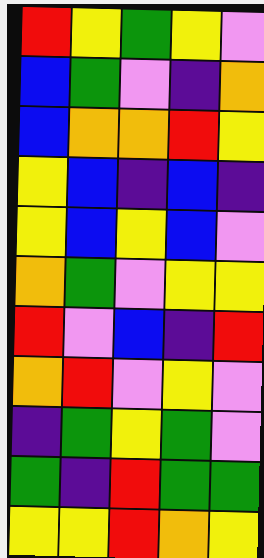[["red", "yellow", "green", "yellow", "violet"], ["blue", "green", "violet", "indigo", "orange"], ["blue", "orange", "orange", "red", "yellow"], ["yellow", "blue", "indigo", "blue", "indigo"], ["yellow", "blue", "yellow", "blue", "violet"], ["orange", "green", "violet", "yellow", "yellow"], ["red", "violet", "blue", "indigo", "red"], ["orange", "red", "violet", "yellow", "violet"], ["indigo", "green", "yellow", "green", "violet"], ["green", "indigo", "red", "green", "green"], ["yellow", "yellow", "red", "orange", "yellow"]]